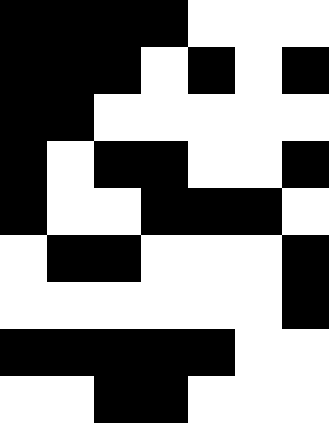[["black", "black", "black", "black", "white", "white", "white"], ["black", "black", "black", "white", "black", "white", "black"], ["black", "black", "white", "white", "white", "white", "white"], ["black", "white", "black", "black", "white", "white", "black"], ["black", "white", "white", "black", "black", "black", "white"], ["white", "black", "black", "white", "white", "white", "black"], ["white", "white", "white", "white", "white", "white", "black"], ["black", "black", "black", "black", "black", "white", "white"], ["white", "white", "black", "black", "white", "white", "white"]]